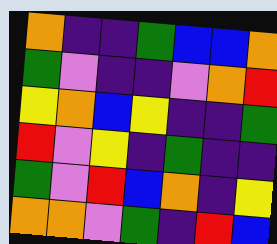[["orange", "indigo", "indigo", "green", "blue", "blue", "orange"], ["green", "violet", "indigo", "indigo", "violet", "orange", "red"], ["yellow", "orange", "blue", "yellow", "indigo", "indigo", "green"], ["red", "violet", "yellow", "indigo", "green", "indigo", "indigo"], ["green", "violet", "red", "blue", "orange", "indigo", "yellow"], ["orange", "orange", "violet", "green", "indigo", "red", "blue"]]